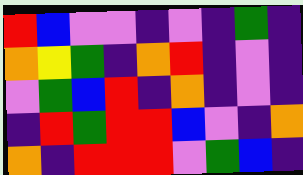[["red", "blue", "violet", "violet", "indigo", "violet", "indigo", "green", "indigo"], ["orange", "yellow", "green", "indigo", "orange", "red", "indigo", "violet", "indigo"], ["violet", "green", "blue", "red", "indigo", "orange", "indigo", "violet", "indigo"], ["indigo", "red", "green", "red", "red", "blue", "violet", "indigo", "orange"], ["orange", "indigo", "red", "red", "red", "violet", "green", "blue", "indigo"]]